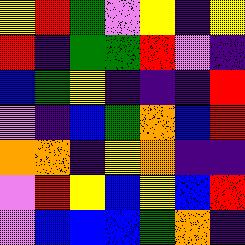[["yellow", "red", "green", "violet", "yellow", "indigo", "yellow"], ["red", "indigo", "green", "green", "red", "violet", "indigo"], ["blue", "green", "yellow", "indigo", "indigo", "indigo", "red"], ["violet", "indigo", "blue", "green", "orange", "blue", "red"], ["orange", "orange", "indigo", "yellow", "orange", "indigo", "indigo"], ["violet", "red", "yellow", "blue", "yellow", "blue", "red"], ["violet", "blue", "blue", "blue", "green", "orange", "indigo"]]